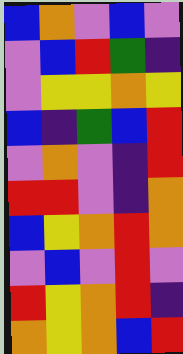[["blue", "orange", "violet", "blue", "violet"], ["violet", "blue", "red", "green", "indigo"], ["violet", "yellow", "yellow", "orange", "yellow"], ["blue", "indigo", "green", "blue", "red"], ["violet", "orange", "violet", "indigo", "red"], ["red", "red", "violet", "indigo", "orange"], ["blue", "yellow", "orange", "red", "orange"], ["violet", "blue", "violet", "red", "violet"], ["red", "yellow", "orange", "red", "indigo"], ["orange", "yellow", "orange", "blue", "red"]]